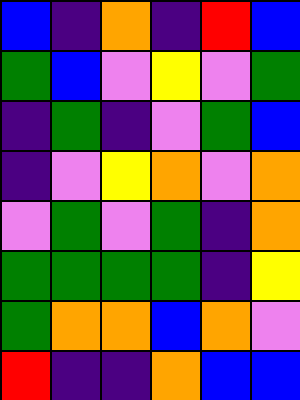[["blue", "indigo", "orange", "indigo", "red", "blue"], ["green", "blue", "violet", "yellow", "violet", "green"], ["indigo", "green", "indigo", "violet", "green", "blue"], ["indigo", "violet", "yellow", "orange", "violet", "orange"], ["violet", "green", "violet", "green", "indigo", "orange"], ["green", "green", "green", "green", "indigo", "yellow"], ["green", "orange", "orange", "blue", "orange", "violet"], ["red", "indigo", "indigo", "orange", "blue", "blue"]]